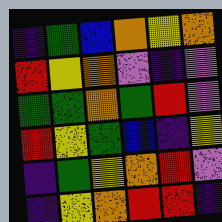[["indigo", "green", "blue", "orange", "yellow", "orange"], ["red", "yellow", "orange", "violet", "indigo", "violet"], ["green", "green", "orange", "green", "red", "violet"], ["red", "yellow", "green", "blue", "indigo", "yellow"], ["indigo", "green", "yellow", "orange", "red", "violet"], ["indigo", "yellow", "orange", "red", "red", "indigo"]]